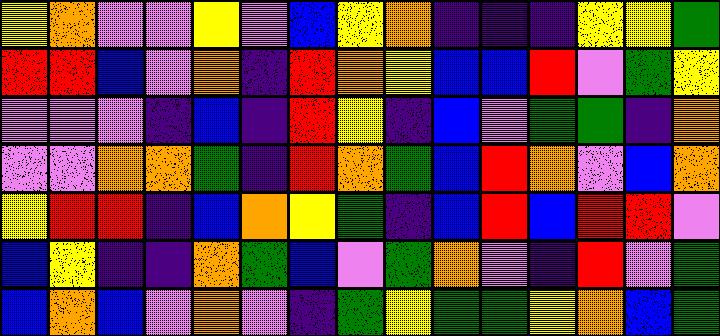[["yellow", "orange", "violet", "violet", "yellow", "violet", "blue", "yellow", "orange", "indigo", "indigo", "indigo", "yellow", "yellow", "green"], ["red", "red", "blue", "violet", "orange", "indigo", "red", "orange", "yellow", "blue", "blue", "red", "violet", "green", "yellow"], ["violet", "violet", "violet", "indigo", "blue", "indigo", "red", "yellow", "indigo", "blue", "violet", "green", "green", "indigo", "orange"], ["violet", "violet", "orange", "orange", "green", "indigo", "red", "orange", "green", "blue", "red", "orange", "violet", "blue", "orange"], ["yellow", "red", "red", "indigo", "blue", "orange", "yellow", "green", "indigo", "blue", "red", "blue", "red", "red", "violet"], ["blue", "yellow", "indigo", "indigo", "orange", "green", "blue", "violet", "green", "orange", "violet", "indigo", "red", "violet", "green"], ["blue", "orange", "blue", "violet", "orange", "violet", "indigo", "green", "yellow", "green", "green", "yellow", "orange", "blue", "green"]]